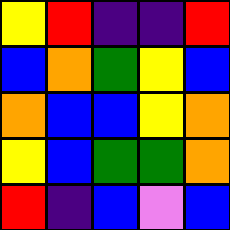[["yellow", "red", "indigo", "indigo", "red"], ["blue", "orange", "green", "yellow", "blue"], ["orange", "blue", "blue", "yellow", "orange"], ["yellow", "blue", "green", "green", "orange"], ["red", "indigo", "blue", "violet", "blue"]]